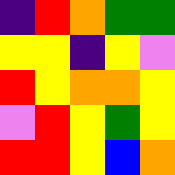[["indigo", "red", "orange", "green", "green"], ["yellow", "yellow", "indigo", "yellow", "violet"], ["red", "yellow", "orange", "orange", "yellow"], ["violet", "red", "yellow", "green", "yellow"], ["red", "red", "yellow", "blue", "orange"]]